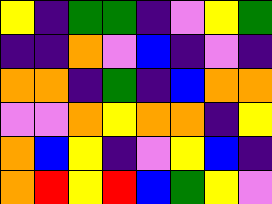[["yellow", "indigo", "green", "green", "indigo", "violet", "yellow", "green"], ["indigo", "indigo", "orange", "violet", "blue", "indigo", "violet", "indigo"], ["orange", "orange", "indigo", "green", "indigo", "blue", "orange", "orange"], ["violet", "violet", "orange", "yellow", "orange", "orange", "indigo", "yellow"], ["orange", "blue", "yellow", "indigo", "violet", "yellow", "blue", "indigo"], ["orange", "red", "yellow", "red", "blue", "green", "yellow", "violet"]]